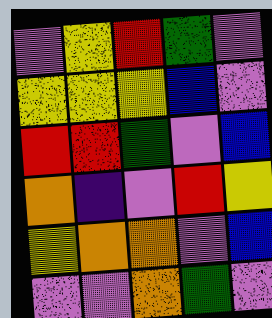[["violet", "yellow", "red", "green", "violet"], ["yellow", "yellow", "yellow", "blue", "violet"], ["red", "red", "green", "violet", "blue"], ["orange", "indigo", "violet", "red", "yellow"], ["yellow", "orange", "orange", "violet", "blue"], ["violet", "violet", "orange", "green", "violet"]]